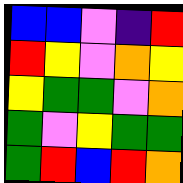[["blue", "blue", "violet", "indigo", "red"], ["red", "yellow", "violet", "orange", "yellow"], ["yellow", "green", "green", "violet", "orange"], ["green", "violet", "yellow", "green", "green"], ["green", "red", "blue", "red", "orange"]]